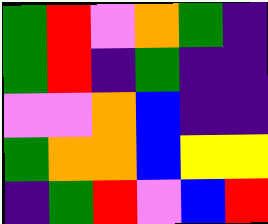[["green", "red", "violet", "orange", "green", "indigo"], ["green", "red", "indigo", "green", "indigo", "indigo"], ["violet", "violet", "orange", "blue", "indigo", "indigo"], ["green", "orange", "orange", "blue", "yellow", "yellow"], ["indigo", "green", "red", "violet", "blue", "red"]]